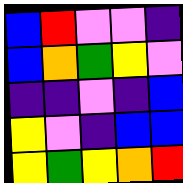[["blue", "red", "violet", "violet", "indigo"], ["blue", "orange", "green", "yellow", "violet"], ["indigo", "indigo", "violet", "indigo", "blue"], ["yellow", "violet", "indigo", "blue", "blue"], ["yellow", "green", "yellow", "orange", "red"]]